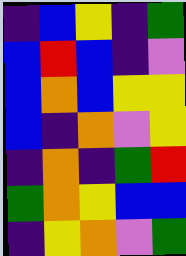[["indigo", "blue", "yellow", "indigo", "green"], ["blue", "red", "blue", "indigo", "violet"], ["blue", "orange", "blue", "yellow", "yellow"], ["blue", "indigo", "orange", "violet", "yellow"], ["indigo", "orange", "indigo", "green", "red"], ["green", "orange", "yellow", "blue", "blue"], ["indigo", "yellow", "orange", "violet", "green"]]